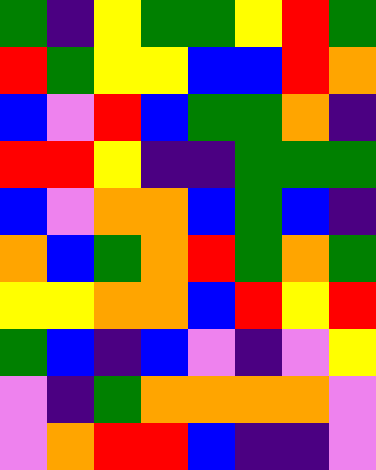[["green", "indigo", "yellow", "green", "green", "yellow", "red", "green"], ["red", "green", "yellow", "yellow", "blue", "blue", "red", "orange"], ["blue", "violet", "red", "blue", "green", "green", "orange", "indigo"], ["red", "red", "yellow", "indigo", "indigo", "green", "green", "green"], ["blue", "violet", "orange", "orange", "blue", "green", "blue", "indigo"], ["orange", "blue", "green", "orange", "red", "green", "orange", "green"], ["yellow", "yellow", "orange", "orange", "blue", "red", "yellow", "red"], ["green", "blue", "indigo", "blue", "violet", "indigo", "violet", "yellow"], ["violet", "indigo", "green", "orange", "orange", "orange", "orange", "violet"], ["violet", "orange", "red", "red", "blue", "indigo", "indigo", "violet"]]